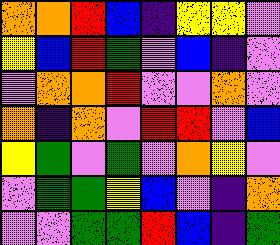[["orange", "orange", "red", "blue", "indigo", "yellow", "yellow", "violet"], ["yellow", "blue", "red", "green", "violet", "blue", "indigo", "violet"], ["violet", "orange", "orange", "red", "violet", "violet", "orange", "violet"], ["orange", "indigo", "orange", "violet", "red", "red", "violet", "blue"], ["yellow", "green", "violet", "green", "violet", "orange", "yellow", "violet"], ["violet", "green", "green", "yellow", "blue", "violet", "indigo", "orange"], ["violet", "violet", "green", "green", "red", "blue", "indigo", "green"]]